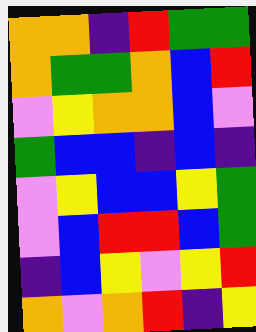[["orange", "orange", "indigo", "red", "green", "green"], ["orange", "green", "green", "orange", "blue", "red"], ["violet", "yellow", "orange", "orange", "blue", "violet"], ["green", "blue", "blue", "indigo", "blue", "indigo"], ["violet", "yellow", "blue", "blue", "yellow", "green"], ["violet", "blue", "red", "red", "blue", "green"], ["indigo", "blue", "yellow", "violet", "yellow", "red"], ["orange", "violet", "orange", "red", "indigo", "yellow"]]